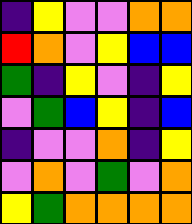[["indigo", "yellow", "violet", "violet", "orange", "orange"], ["red", "orange", "violet", "yellow", "blue", "blue"], ["green", "indigo", "yellow", "violet", "indigo", "yellow"], ["violet", "green", "blue", "yellow", "indigo", "blue"], ["indigo", "violet", "violet", "orange", "indigo", "yellow"], ["violet", "orange", "violet", "green", "violet", "orange"], ["yellow", "green", "orange", "orange", "orange", "orange"]]